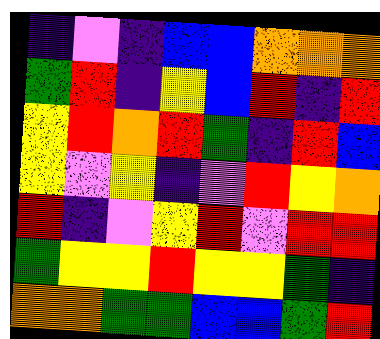[["indigo", "violet", "indigo", "blue", "blue", "orange", "orange", "orange"], ["green", "red", "indigo", "yellow", "blue", "red", "indigo", "red"], ["yellow", "red", "orange", "red", "green", "indigo", "red", "blue"], ["yellow", "violet", "yellow", "indigo", "violet", "red", "yellow", "orange"], ["red", "indigo", "violet", "yellow", "red", "violet", "red", "red"], ["green", "yellow", "yellow", "red", "yellow", "yellow", "green", "indigo"], ["orange", "orange", "green", "green", "blue", "blue", "green", "red"]]